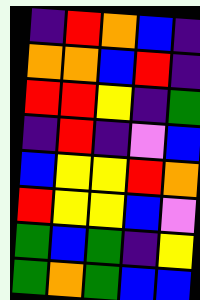[["indigo", "red", "orange", "blue", "indigo"], ["orange", "orange", "blue", "red", "indigo"], ["red", "red", "yellow", "indigo", "green"], ["indigo", "red", "indigo", "violet", "blue"], ["blue", "yellow", "yellow", "red", "orange"], ["red", "yellow", "yellow", "blue", "violet"], ["green", "blue", "green", "indigo", "yellow"], ["green", "orange", "green", "blue", "blue"]]